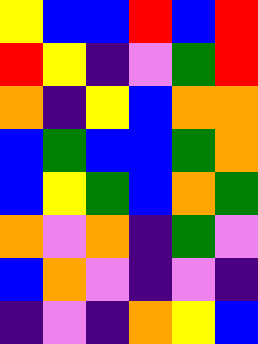[["yellow", "blue", "blue", "red", "blue", "red"], ["red", "yellow", "indigo", "violet", "green", "red"], ["orange", "indigo", "yellow", "blue", "orange", "orange"], ["blue", "green", "blue", "blue", "green", "orange"], ["blue", "yellow", "green", "blue", "orange", "green"], ["orange", "violet", "orange", "indigo", "green", "violet"], ["blue", "orange", "violet", "indigo", "violet", "indigo"], ["indigo", "violet", "indigo", "orange", "yellow", "blue"]]